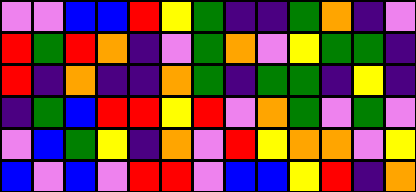[["violet", "violet", "blue", "blue", "red", "yellow", "green", "indigo", "indigo", "green", "orange", "indigo", "violet"], ["red", "green", "red", "orange", "indigo", "violet", "green", "orange", "violet", "yellow", "green", "green", "indigo"], ["red", "indigo", "orange", "indigo", "indigo", "orange", "green", "indigo", "green", "green", "indigo", "yellow", "indigo"], ["indigo", "green", "blue", "red", "red", "yellow", "red", "violet", "orange", "green", "violet", "green", "violet"], ["violet", "blue", "green", "yellow", "indigo", "orange", "violet", "red", "yellow", "orange", "orange", "violet", "yellow"], ["blue", "violet", "blue", "violet", "red", "red", "violet", "blue", "blue", "yellow", "red", "indigo", "orange"]]